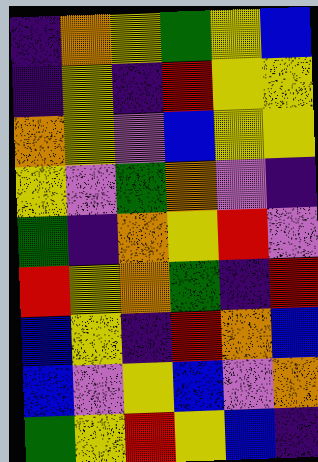[["indigo", "orange", "yellow", "green", "yellow", "blue"], ["indigo", "yellow", "indigo", "red", "yellow", "yellow"], ["orange", "yellow", "violet", "blue", "yellow", "yellow"], ["yellow", "violet", "green", "orange", "violet", "indigo"], ["green", "indigo", "orange", "yellow", "red", "violet"], ["red", "yellow", "orange", "green", "indigo", "red"], ["blue", "yellow", "indigo", "red", "orange", "blue"], ["blue", "violet", "yellow", "blue", "violet", "orange"], ["green", "yellow", "red", "yellow", "blue", "indigo"]]